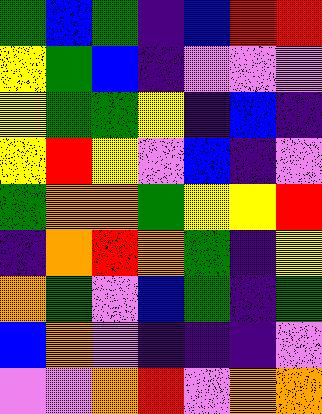[["green", "blue", "green", "indigo", "blue", "red", "red"], ["yellow", "green", "blue", "indigo", "violet", "violet", "violet"], ["yellow", "green", "green", "yellow", "indigo", "blue", "indigo"], ["yellow", "red", "yellow", "violet", "blue", "indigo", "violet"], ["green", "orange", "orange", "green", "yellow", "yellow", "red"], ["indigo", "orange", "red", "orange", "green", "indigo", "yellow"], ["orange", "green", "violet", "blue", "green", "indigo", "green"], ["blue", "orange", "violet", "indigo", "indigo", "indigo", "violet"], ["violet", "violet", "orange", "red", "violet", "orange", "orange"]]